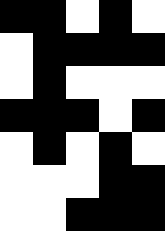[["black", "black", "white", "black", "white"], ["white", "black", "black", "black", "black"], ["white", "black", "white", "white", "white"], ["black", "black", "black", "white", "black"], ["white", "black", "white", "black", "white"], ["white", "white", "white", "black", "black"], ["white", "white", "black", "black", "black"]]